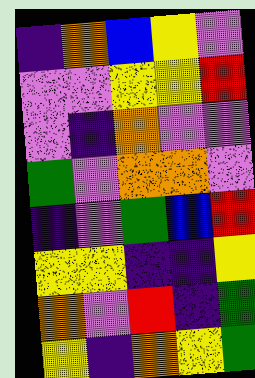[["indigo", "orange", "blue", "yellow", "violet"], ["violet", "violet", "yellow", "yellow", "red"], ["violet", "indigo", "orange", "violet", "violet"], ["green", "violet", "orange", "orange", "violet"], ["indigo", "violet", "green", "blue", "red"], ["yellow", "yellow", "indigo", "indigo", "yellow"], ["orange", "violet", "red", "indigo", "green"], ["yellow", "indigo", "orange", "yellow", "green"]]